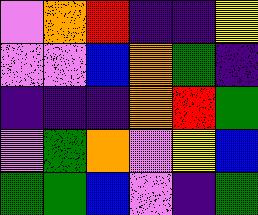[["violet", "orange", "red", "indigo", "indigo", "yellow"], ["violet", "violet", "blue", "orange", "green", "indigo"], ["indigo", "indigo", "indigo", "orange", "red", "green"], ["violet", "green", "orange", "violet", "yellow", "blue"], ["green", "green", "blue", "violet", "indigo", "green"]]